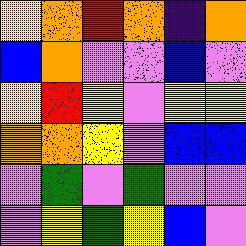[["yellow", "orange", "red", "orange", "indigo", "orange"], ["blue", "orange", "violet", "violet", "blue", "violet"], ["yellow", "red", "yellow", "violet", "yellow", "yellow"], ["orange", "orange", "yellow", "violet", "blue", "blue"], ["violet", "green", "violet", "green", "violet", "violet"], ["violet", "yellow", "green", "yellow", "blue", "violet"]]